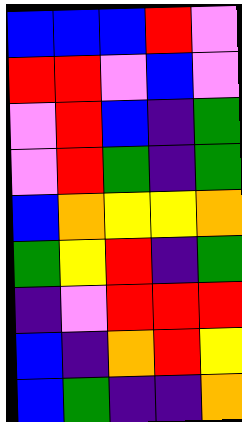[["blue", "blue", "blue", "red", "violet"], ["red", "red", "violet", "blue", "violet"], ["violet", "red", "blue", "indigo", "green"], ["violet", "red", "green", "indigo", "green"], ["blue", "orange", "yellow", "yellow", "orange"], ["green", "yellow", "red", "indigo", "green"], ["indigo", "violet", "red", "red", "red"], ["blue", "indigo", "orange", "red", "yellow"], ["blue", "green", "indigo", "indigo", "orange"]]